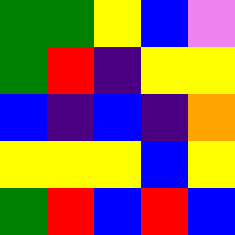[["green", "green", "yellow", "blue", "violet"], ["green", "red", "indigo", "yellow", "yellow"], ["blue", "indigo", "blue", "indigo", "orange"], ["yellow", "yellow", "yellow", "blue", "yellow"], ["green", "red", "blue", "red", "blue"]]